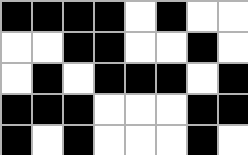[["black", "black", "black", "black", "white", "black", "white", "white"], ["white", "white", "black", "black", "white", "white", "black", "white"], ["white", "black", "white", "black", "black", "black", "white", "black"], ["black", "black", "black", "white", "white", "white", "black", "black"], ["black", "white", "black", "white", "white", "white", "black", "white"]]